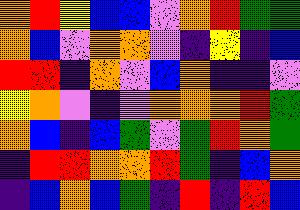[["orange", "red", "yellow", "blue", "blue", "violet", "orange", "red", "green", "green"], ["orange", "blue", "violet", "orange", "orange", "violet", "indigo", "yellow", "indigo", "blue"], ["red", "red", "indigo", "orange", "violet", "blue", "orange", "indigo", "indigo", "violet"], ["yellow", "orange", "violet", "indigo", "violet", "orange", "orange", "orange", "red", "green"], ["orange", "blue", "indigo", "blue", "green", "violet", "green", "red", "orange", "green"], ["indigo", "red", "red", "orange", "orange", "red", "green", "indigo", "blue", "orange"], ["indigo", "blue", "orange", "blue", "green", "indigo", "red", "indigo", "red", "blue"]]